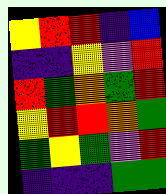[["yellow", "red", "red", "indigo", "blue"], ["indigo", "indigo", "yellow", "violet", "red"], ["red", "green", "orange", "green", "red"], ["yellow", "red", "red", "orange", "green"], ["green", "yellow", "green", "violet", "red"], ["indigo", "indigo", "indigo", "green", "green"]]